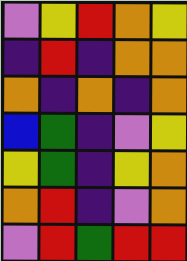[["violet", "yellow", "red", "orange", "yellow"], ["indigo", "red", "indigo", "orange", "orange"], ["orange", "indigo", "orange", "indigo", "orange"], ["blue", "green", "indigo", "violet", "yellow"], ["yellow", "green", "indigo", "yellow", "orange"], ["orange", "red", "indigo", "violet", "orange"], ["violet", "red", "green", "red", "red"]]